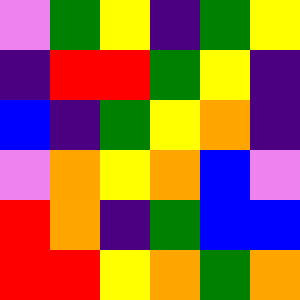[["violet", "green", "yellow", "indigo", "green", "yellow"], ["indigo", "red", "red", "green", "yellow", "indigo"], ["blue", "indigo", "green", "yellow", "orange", "indigo"], ["violet", "orange", "yellow", "orange", "blue", "violet"], ["red", "orange", "indigo", "green", "blue", "blue"], ["red", "red", "yellow", "orange", "green", "orange"]]